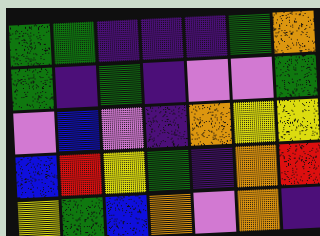[["green", "green", "indigo", "indigo", "indigo", "green", "orange"], ["green", "indigo", "green", "indigo", "violet", "violet", "green"], ["violet", "blue", "violet", "indigo", "orange", "yellow", "yellow"], ["blue", "red", "yellow", "green", "indigo", "orange", "red"], ["yellow", "green", "blue", "orange", "violet", "orange", "indigo"]]